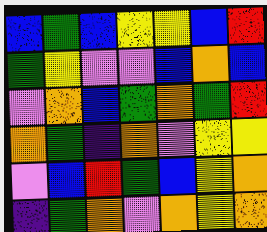[["blue", "green", "blue", "yellow", "yellow", "blue", "red"], ["green", "yellow", "violet", "violet", "blue", "orange", "blue"], ["violet", "orange", "blue", "green", "orange", "green", "red"], ["orange", "green", "indigo", "orange", "violet", "yellow", "yellow"], ["violet", "blue", "red", "green", "blue", "yellow", "orange"], ["indigo", "green", "orange", "violet", "orange", "yellow", "orange"]]